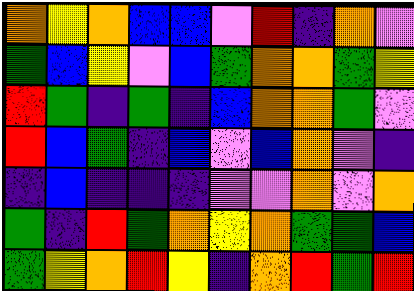[["orange", "yellow", "orange", "blue", "blue", "violet", "red", "indigo", "orange", "violet"], ["green", "blue", "yellow", "violet", "blue", "green", "orange", "orange", "green", "yellow"], ["red", "green", "indigo", "green", "indigo", "blue", "orange", "orange", "green", "violet"], ["red", "blue", "green", "indigo", "blue", "violet", "blue", "orange", "violet", "indigo"], ["indigo", "blue", "indigo", "indigo", "indigo", "violet", "violet", "orange", "violet", "orange"], ["green", "indigo", "red", "green", "orange", "yellow", "orange", "green", "green", "blue"], ["green", "yellow", "orange", "red", "yellow", "indigo", "orange", "red", "green", "red"]]